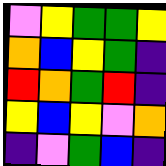[["violet", "yellow", "green", "green", "yellow"], ["orange", "blue", "yellow", "green", "indigo"], ["red", "orange", "green", "red", "indigo"], ["yellow", "blue", "yellow", "violet", "orange"], ["indigo", "violet", "green", "blue", "indigo"]]